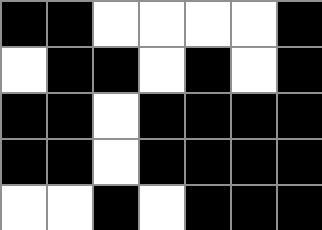[["black", "black", "white", "white", "white", "white", "black"], ["white", "black", "black", "white", "black", "white", "black"], ["black", "black", "white", "black", "black", "black", "black"], ["black", "black", "white", "black", "black", "black", "black"], ["white", "white", "black", "white", "black", "black", "black"]]